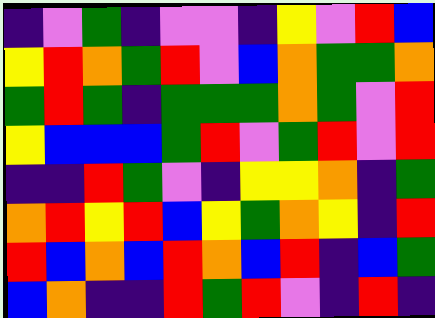[["indigo", "violet", "green", "indigo", "violet", "violet", "indigo", "yellow", "violet", "red", "blue"], ["yellow", "red", "orange", "green", "red", "violet", "blue", "orange", "green", "green", "orange"], ["green", "red", "green", "indigo", "green", "green", "green", "orange", "green", "violet", "red"], ["yellow", "blue", "blue", "blue", "green", "red", "violet", "green", "red", "violet", "red"], ["indigo", "indigo", "red", "green", "violet", "indigo", "yellow", "yellow", "orange", "indigo", "green"], ["orange", "red", "yellow", "red", "blue", "yellow", "green", "orange", "yellow", "indigo", "red"], ["red", "blue", "orange", "blue", "red", "orange", "blue", "red", "indigo", "blue", "green"], ["blue", "orange", "indigo", "indigo", "red", "green", "red", "violet", "indigo", "red", "indigo"]]